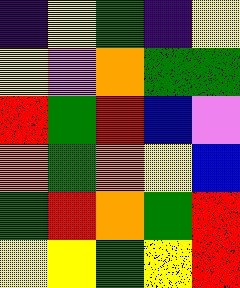[["indigo", "yellow", "green", "indigo", "yellow"], ["yellow", "violet", "orange", "green", "green"], ["red", "green", "red", "blue", "violet"], ["orange", "green", "orange", "yellow", "blue"], ["green", "red", "orange", "green", "red"], ["yellow", "yellow", "green", "yellow", "red"]]